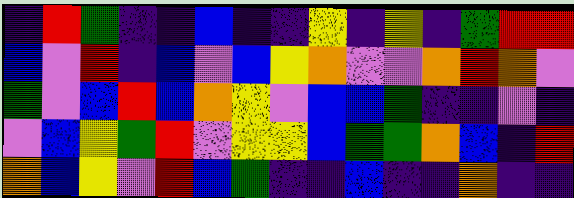[["indigo", "red", "green", "indigo", "indigo", "blue", "indigo", "indigo", "yellow", "indigo", "yellow", "indigo", "green", "red", "red"], ["blue", "violet", "red", "indigo", "blue", "violet", "blue", "yellow", "orange", "violet", "violet", "orange", "red", "orange", "violet"], ["green", "violet", "blue", "red", "blue", "orange", "yellow", "violet", "blue", "blue", "green", "indigo", "indigo", "violet", "indigo"], ["violet", "blue", "yellow", "green", "red", "violet", "yellow", "yellow", "blue", "green", "green", "orange", "blue", "indigo", "red"], ["orange", "blue", "yellow", "violet", "red", "blue", "green", "indigo", "indigo", "blue", "indigo", "indigo", "orange", "indigo", "indigo"]]